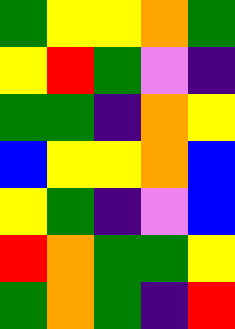[["green", "yellow", "yellow", "orange", "green"], ["yellow", "red", "green", "violet", "indigo"], ["green", "green", "indigo", "orange", "yellow"], ["blue", "yellow", "yellow", "orange", "blue"], ["yellow", "green", "indigo", "violet", "blue"], ["red", "orange", "green", "green", "yellow"], ["green", "orange", "green", "indigo", "red"]]